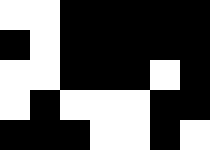[["white", "white", "black", "black", "black", "black", "black"], ["black", "white", "black", "black", "black", "black", "black"], ["white", "white", "black", "black", "black", "white", "black"], ["white", "black", "white", "white", "white", "black", "black"], ["black", "black", "black", "white", "white", "black", "white"]]